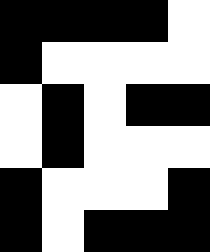[["black", "black", "black", "black", "white"], ["black", "white", "white", "white", "white"], ["white", "black", "white", "black", "black"], ["white", "black", "white", "white", "white"], ["black", "white", "white", "white", "black"], ["black", "white", "black", "black", "black"]]